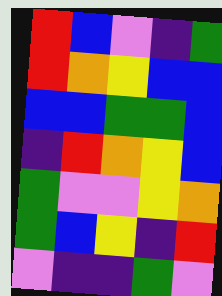[["red", "blue", "violet", "indigo", "green"], ["red", "orange", "yellow", "blue", "blue"], ["blue", "blue", "green", "green", "blue"], ["indigo", "red", "orange", "yellow", "blue"], ["green", "violet", "violet", "yellow", "orange"], ["green", "blue", "yellow", "indigo", "red"], ["violet", "indigo", "indigo", "green", "violet"]]